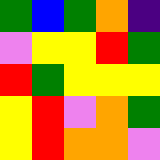[["green", "blue", "green", "orange", "indigo"], ["violet", "yellow", "yellow", "red", "green"], ["red", "green", "yellow", "yellow", "yellow"], ["yellow", "red", "violet", "orange", "green"], ["yellow", "red", "orange", "orange", "violet"]]